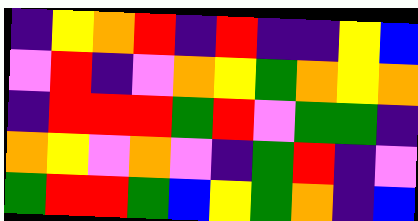[["indigo", "yellow", "orange", "red", "indigo", "red", "indigo", "indigo", "yellow", "blue"], ["violet", "red", "indigo", "violet", "orange", "yellow", "green", "orange", "yellow", "orange"], ["indigo", "red", "red", "red", "green", "red", "violet", "green", "green", "indigo"], ["orange", "yellow", "violet", "orange", "violet", "indigo", "green", "red", "indigo", "violet"], ["green", "red", "red", "green", "blue", "yellow", "green", "orange", "indigo", "blue"]]